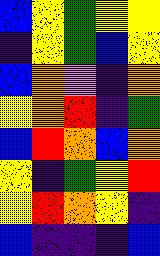[["blue", "yellow", "green", "yellow", "yellow"], ["indigo", "yellow", "green", "blue", "yellow"], ["blue", "orange", "violet", "indigo", "orange"], ["yellow", "orange", "red", "indigo", "green"], ["blue", "red", "orange", "blue", "orange"], ["yellow", "indigo", "green", "yellow", "red"], ["yellow", "red", "orange", "yellow", "indigo"], ["blue", "indigo", "indigo", "indigo", "blue"]]